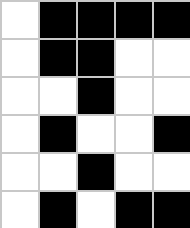[["white", "black", "black", "black", "black"], ["white", "black", "black", "white", "white"], ["white", "white", "black", "white", "white"], ["white", "black", "white", "white", "black"], ["white", "white", "black", "white", "white"], ["white", "black", "white", "black", "black"]]